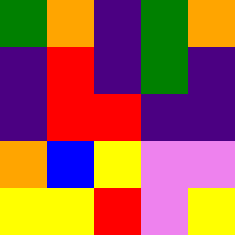[["green", "orange", "indigo", "green", "orange"], ["indigo", "red", "indigo", "green", "indigo"], ["indigo", "red", "red", "indigo", "indigo"], ["orange", "blue", "yellow", "violet", "violet"], ["yellow", "yellow", "red", "violet", "yellow"]]